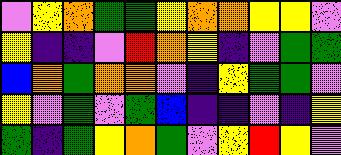[["violet", "yellow", "orange", "green", "green", "yellow", "orange", "orange", "yellow", "yellow", "violet"], ["yellow", "indigo", "indigo", "violet", "red", "orange", "yellow", "indigo", "violet", "green", "green"], ["blue", "orange", "green", "orange", "orange", "violet", "indigo", "yellow", "green", "green", "violet"], ["yellow", "violet", "green", "violet", "green", "blue", "indigo", "indigo", "violet", "indigo", "yellow"], ["green", "indigo", "green", "yellow", "orange", "green", "violet", "yellow", "red", "yellow", "violet"]]